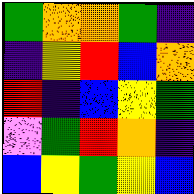[["green", "orange", "orange", "green", "indigo"], ["indigo", "yellow", "red", "blue", "orange"], ["red", "indigo", "blue", "yellow", "green"], ["violet", "green", "red", "orange", "indigo"], ["blue", "yellow", "green", "yellow", "blue"]]